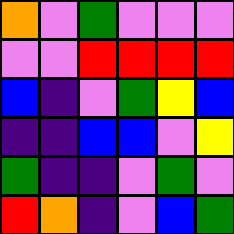[["orange", "violet", "green", "violet", "violet", "violet"], ["violet", "violet", "red", "red", "red", "red"], ["blue", "indigo", "violet", "green", "yellow", "blue"], ["indigo", "indigo", "blue", "blue", "violet", "yellow"], ["green", "indigo", "indigo", "violet", "green", "violet"], ["red", "orange", "indigo", "violet", "blue", "green"]]